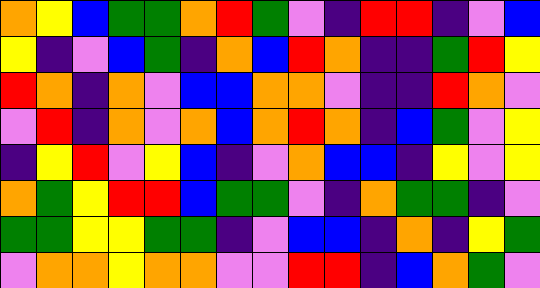[["orange", "yellow", "blue", "green", "green", "orange", "red", "green", "violet", "indigo", "red", "red", "indigo", "violet", "blue"], ["yellow", "indigo", "violet", "blue", "green", "indigo", "orange", "blue", "red", "orange", "indigo", "indigo", "green", "red", "yellow"], ["red", "orange", "indigo", "orange", "violet", "blue", "blue", "orange", "orange", "violet", "indigo", "indigo", "red", "orange", "violet"], ["violet", "red", "indigo", "orange", "violet", "orange", "blue", "orange", "red", "orange", "indigo", "blue", "green", "violet", "yellow"], ["indigo", "yellow", "red", "violet", "yellow", "blue", "indigo", "violet", "orange", "blue", "blue", "indigo", "yellow", "violet", "yellow"], ["orange", "green", "yellow", "red", "red", "blue", "green", "green", "violet", "indigo", "orange", "green", "green", "indigo", "violet"], ["green", "green", "yellow", "yellow", "green", "green", "indigo", "violet", "blue", "blue", "indigo", "orange", "indigo", "yellow", "green"], ["violet", "orange", "orange", "yellow", "orange", "orange", "violet", "violet", "red", "red", "indigo", "blue", "orange", "green", "violet"]]